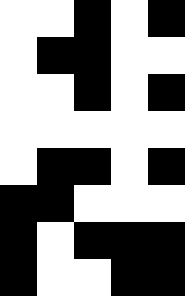[["white", "white", "black", "white", "black"], ["white", "black", "black", "white", "white"], ["white", "white", "black", "white", "black"], ["white", "white", "white", "white", "white"], ["white", "black", "black", "white", "black"], ["black", "black", "white", "white", "white"], ["black", "white", "black", "black", "black"], ["black", "white", "white", "black", "black"]]